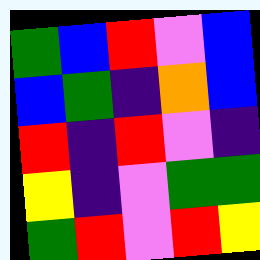[["green", "blue", "red", "violet", "blue"], ["blue", "green", "indigo", "orange", "blue"], ["red", "indigo", "red", "violet", "indigo"], ["yellow", "indigo", "violet", "green", "green"], ["green", "red", "violet", "red", "yellow"]]